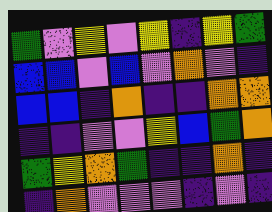[["green", "violet", "yellow", "violet", "yellow", "indigo", "yellow", "green"], ["blue", "blue", "violet", "blue", "violet", "orange", "violet", "indigo"], ["blue", "blue", "indigo", "orange", "indigo", "indigo", "orange", "orange"], ["indigo", "indigo", "violet", "violet", "yellow", "blue", "green", "orange"], ["green", "yellow", "orange", "green", "indigo", "indigo", "orange", "indigo"], ["indigo", "orange", "violet", "violet", "violet", "indigo", "violet", "indigo"]]